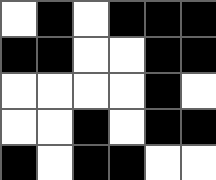[["white", "black", "white", "black", "black", "black"], ["black", "black", "white", "white", "black", "black"], ["white", "white", "white", "white", "black", "white"], ["white", "white", "black", "white", "black", "black"], ["black", "white", "black", "black", "white", "white"]]